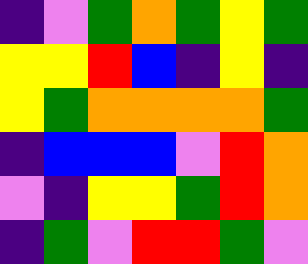[["indigo", "violet", "green", "orange", "green", "yellow", "green"], ["yellow", "yellow", "red", "blue", "indigo", "yellow", "indigo"], ["yellow", "green", "orange", "orange", "orange", "orange", "green"], ["indigo", "blue", "blue", "blue", "violet", "red", "orange"], ["violet", "indigo", "yellow", "yellow", "green", "red", "orange"], ["indigo", "green", "violet", "red", "red", "green", "violet"]]